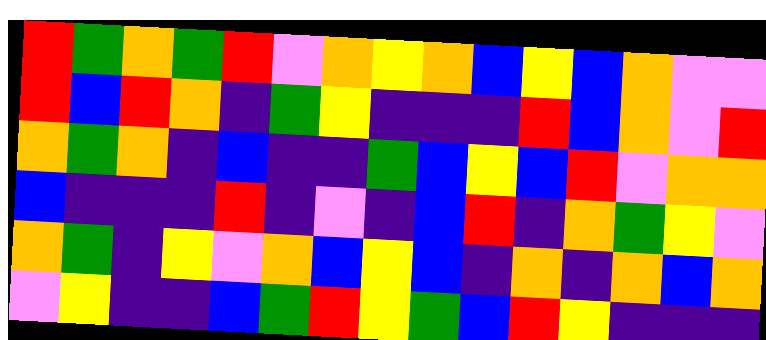[["red", "green", "orange", "green", "red", "violet", "orange", "yellow", "orange", "blue", "yellow", "blue", "orange", "violet", "violet"], ["red", "blue", "red", "orange", "indigo", "green", "yellow", "indigo", "indigo", "indigo", "red", "blue", "orange", "violet", "red"], ["orange", "green", "orange", "indigo", "blue", "indigo", "indigo", "green", "blue", "yellow", "blue", "red", "violet", "orange", "orange"], ["blue", "indigo", "indigo", "indigo", "red", "indigo", "violet", "indigo", "blue", "red", "indigo", "orange", "green", "yellow", "violet"], ["orange", "green", "indigo", "yellow", "violet", "orange", "blue", "yellow", "blue", "indigo", "orange", "indigo", "orange", "blue", "orange"], ["violet", "yellow", "indigo", "indigo", "blue", "green", "red", "yellow", "green", "blue", "red", "yellow", "indigo", "indigo", "indigo"]]